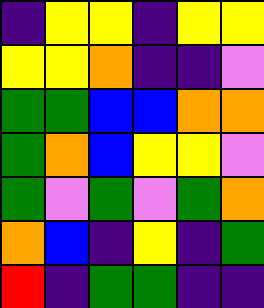[["indigo", "yellow", "yellow", "indigo", "yellow", "yellow"], ["yellow", "yellow", "orange", "indigo", "indigo", "violet"], ["green", "green", "blue", "blue", "orange", "orange"], ["green", "orange", "blue", "yellow", "yellow", "violet"], ["green", "violet", "green", "violet", "green", "orange"], ["orange", "blue", "indigo", "yellow", "indigo", "green"], ["red", "indigo", "green", "green", "indigo", "indigo"]]